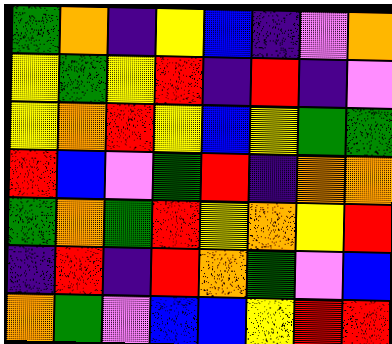[["green", "orange", "indigo", "yellow", "blue", "indigo", "violet", "orange"], ["yellow", "green", "yellow", "red", "indigo", "red", "indigo", "violet"], ["yellow", "orange", "red", "yellow", "blue", "yellow", "green", "green"], ["red", "blue", "violet", "green", "red", "indigo", "orange", "orange"], ["green", "orange", "green", "red", "yellow", "orange", "yellow", "red"], ["indigo", "red", "indigo", "red", "orange", "green", "violet", "blue"], ["orange", "green", "violet", "blue", "blue", "yellow", "red", "red"]]